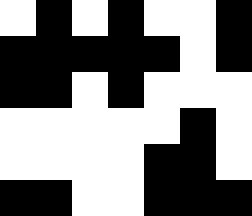[["white", "black", "white", "black", "white", "white", "black"], ["black", "black", "black", "black", "black", "white", "black"], ["black", "black", "white", "black", "white", "white", "white"], ["white", "white", "white", "white", "white", "black", "white"], ["white", "white", "white", "white", "black", "black", "white"], ["black", "black", "white", "white", "black", "black", "black"]]